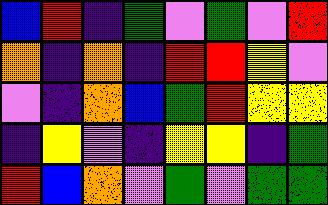[["blue", "red", "indigo", "green", "violet", "green", "violet", "red"], ["orange", "indigo", "orange", "indigo", "red", "red", "yellow", "violet"], ["violet", "indigo", "orange", "blue", "green", "red", "yellow", "yellow"], ["indigo", "yellow", "violet", "indigo", "yellow", "yellow", "indigo", "green"], ["red", "blue", "orange", "violet", "green", "violet", "green", "green"]]